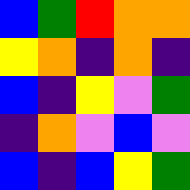[["blue", "green", "red", "orange", "orange"], ["yellow", "orange", "indigo", "orange", "indigo"], ["blue", "indigo", "yellow", "violet", "green"], ["indigo", "orange", "violet", "blue", "violet"], ["blue", "indigo", "blue", "yellow", "green"]]